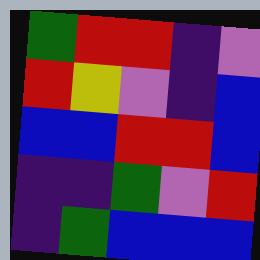[["green", "red", "red", "indigo", "violet"], ["red", "yellow", "violet", "indigo", "blue"], ["blue", "blue", "red", "red", "blue"], ["indigo", "indigo", "green", "violet", "red"], ["indigo", "green", "blue", "blue", "blue"]]